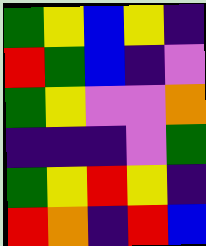[["green", "yellow", "blue", "yellow", "indigo"], ["red", "green", "blue", "indigo", "violet"], ["green", "yellow", "violet", "violet", "orange"], ["indigo", "indigo", "indigo", "violet", "green"], ["green", "yellow", "red", "yellow", "indigo"], ["red", "orange", "indigo", "red", "blue"]]